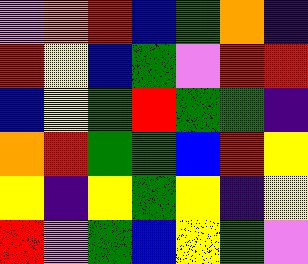[["violet", "orange", "red", "blue", "green", "orange", "indigo"], ["red", "yellow", "blue", "green", "violet", "red", "red"], ["blue", "yellow", "green", "red", "green", "green", "indigo"], ["orange", "red", "green", "green", "blue", "red", "yellow"], ["yellow", "indigo", "yellow", "green", "yellow", "indigo", "yellow"], ["red", "violet", "green", "blue", "yellow", "green", "violet"]]